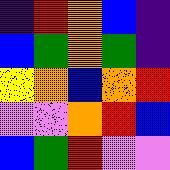[["indigo", "red", "orange", "blue", "indigo"], ["blue", "green", "orange", "green", "indigo"], ["yellow", "orange", "blue", "orange", "red"], ["violet", "violet", "orange", "red", "blue"], ["blue", "green", "red", "violet", "violet"]]